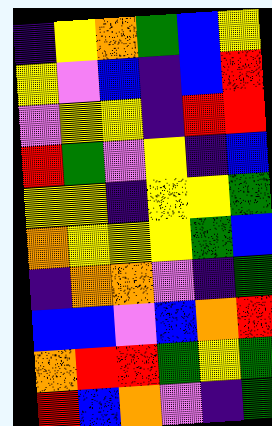[["indigo", "yellow", "orange", "green", "blue", "yellow"], ["yellow", "violet", "blue", "indigo", "blue", "red"], ["violet", "yellow", "yellow", "indigo", "red", "red"], ["red", "green", "violet", "yellow", "indigo", "blue"], ["yellow", "yellow", "indigo", "yellow", "yellow", "green"], ["orange", "yellow", "yellow", "yellow", "green", "blue"], ["indigo", "orange", "orange", "violet", "indigo", "green"], ["blue", "blue", "violet", "blue", "orange", "red"], ["orange", "red", "red", "green", "yellow", "green"], ["red", "blue", "orange", "violet", "indigo", "green"]]